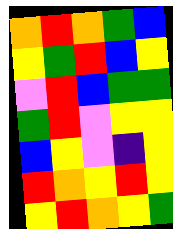[["orange", "red", "orange", "green", "blue"], ["yellow", "green", "red", "blue", "yellow"], ["violet", "red", "blue", "green", "green"], ["green", "red", "violet", "yellow", "yellow"], ["blue", "yellow", "violet", "indigo", "yellow"], ["red", "orange", "yellow", "red", "yellow"], ["yellow", "red", "orange", "yellow", "green"]]